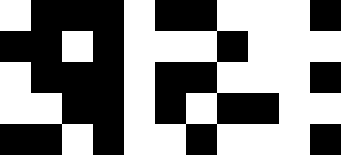[["white", "black", "black", "black", "white", "black", "black", "white", "white", "white", "black"], ["black", "black", "white", "black", "white", "white", "white", "black", "white", "white", "white"], ["white", "black", "black", "black", "white", "black", "black", "white", "white", "white", "black"], ["white", "white", "black", "black", "white", "black", "white", "black", "black", "white", "white"], ["black", "black", "white", "black", "white", "white", "black", "white", "white", "white", "black"]]